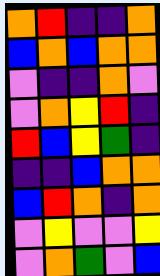[["orange", "red", "indigo", "indigo", "orange"], ["blue", "orange", "blue", "orange", "orange"], ["violet", "indigo", "indigo", "orange", "violet"], ["violet", "orange", "yellow", "red", "indigo"], ["red", "blue", "yellow", "green", "indigo"], ["indigo", "indigo", "blue", "orange", "orange"], ["blue", "red", "orange", "indigo", "orange"], ["violet", "yellow", "violet", "violet", "yellow"], ["violet", "orange", "green", "violet", "blue"]]